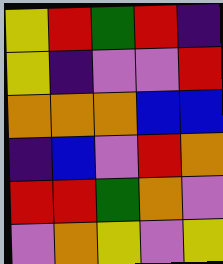[["yellow", "red", "green", "red", "indigo"], ["yellow", "indigo", "violet", "violet", "red"], ["orange", "orange", "orange", "blue", "blue"], ["indigo", "blue", "violet", "red", "orange"], ["red", "red", "green", "orange", "violet"], ["violet", "orange", "yellow", "violet", "yellow"]]